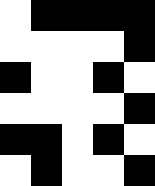[["white", "black", "black", "black", "black"], ["white", "white", "white", "white", "black"], ["black", "white", "white", "black", "white"], ["white", "white", "white", "white", "black"], ["black", "black", "white", "black", "white"], ["white", "black", "white", "white", "black"]]